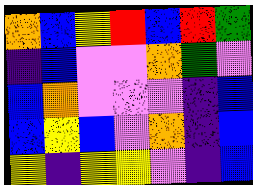[["orange", "blue", "yellow", "red", "blue", "red", "green"], ["indigo", "blue", "violet", "violet", "orange", "green", "violet"], ["blue", "orange", "violet", "violet", "violet", "indigo", "blue"], ["blue", "yellow", "blue", "violet", "orange", "indigo", "blue"], ["yellow", "indigo", "yellow", "yellow", "violet", "indigo", "blue"]]